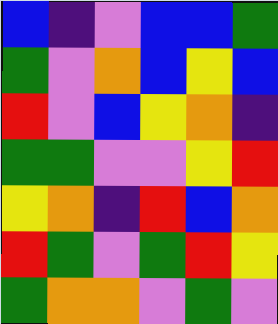[["blue", "indigo", "violet", "blue", "blue", "green"], ["green", "violet", "orange", "blue", "yellow", "blue"], ["red", "violet", "blue", "yellow", "orange", "indigo"], ["green", "green", "violet", "violet", "yellow", "red"], ["yellow", "orange", "indigo", "red", "blue", "orange"], ["red", "green", "violet", "green", "red", "yellow"], ["green", "orange", "orange", "violet", "green", "violet"]]